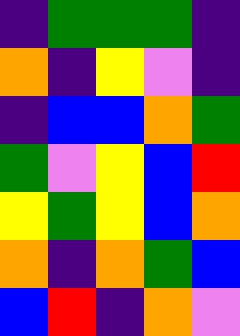[["indigo", "green", "green", "green", "indigo"], ["orange", "indigo", "yellow", "violet", "indigo"], ["indigo", "blue", "blue", "orange", "green"], ["green", "violet", "yellow", "blue", "red"], ["yellow", "green", "yellow", "blue", "orange"], ["orange", "indigo", "orange", "green", "blue"], ["blue", "red", "indigo", "orange", "violet"]]